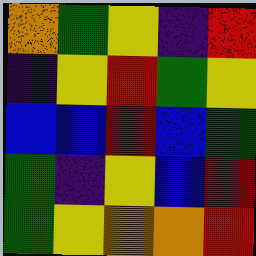[["orange", "green", "yellow", "indigo", "red"], ["indigo", "yellow", "red", "green", "yellow"], ["blue", "blue", "red", "blue", "green"], ["green", "indigo", "yellow", "blue", "red"], ["green", "yellow", "orange", "orange", "red"]]